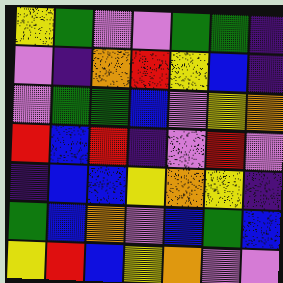[["yellow", "green", "violet", "violet", "green", "green", "indigo"], ["violet", "indigo", "orange", "red", "yellow", "blue", "indigo"], ["violet", "green", "green", "blue", "violet", "yellow", "orange"], ["red", "blue", "red", "indigo", "violet", "red", "violet"], ["indigo", "blue", "blue", "yellow", "orange", "yellow", "indigo"], ["green", "blue", "orange", "violet", "blue", "green", "blue"], ["yellow", "red", "blue", "yellow", "orange", "violet", "violet"]]